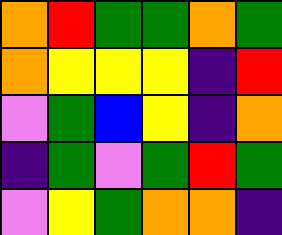[["orange", "red", "green", "green", "orange", "green"], ["orange", "yellow", "yellow", "yellow", "indigo", "red"], ["violet", "green", "blue", "yellow", "indigo", "orange"], ["indigo", "green", "violet", "green", "red", "green"], ["violet", "yellow", "green", "orange", "orange", "indigo"]]